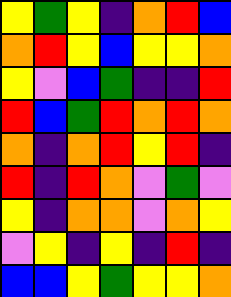[["yellow", "green", "yellow", "indigo", "orange", "red", "blue"], ["orange", "red", "yellow", "blue", "yellow", "yellow", "orange"], ["yellow", "violet", "blue", "green", "indigo", "indigo", "red"], ["red", "blue", "green", "red", "orange", "red", "orange"], ["orange", "indigo", "orange", "red", "yellow", "red", "indigo"], ["red", "indigo", "red", "orange", "violet", "green", "violet"], ["yellow", "indigo", "orange", "orange", "violet", "orange", "yellow"], ["violet", "yellow", "indigo", "yellow", "indigo", "red", "indigo"], ["blue", "blue", "yellow", "green", "yellow", "yellow", "orange"]]